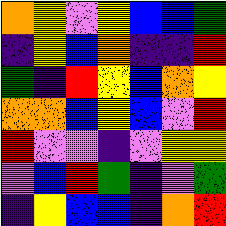[["orange", "yellow", "violet", "yellow", "blue", "blue", "green"], ["indigo", "yellow", "blue", "orange", "indigo", "indigo", "red"], ["green", "indigo", "red", "yellow", "blue", "orange", "yellow"], ["orange", "orange", "blue", "yellow", "blue", "violet", "red"], ["red", "violet", "violet", "indigo", "violet", "yellow", "yellow"], ["violet", "blue", "red", "green", "indigo", "violet", "green"], ["indigo", "yellow", "blue", "blue", "indigo", "orange", "red"]]